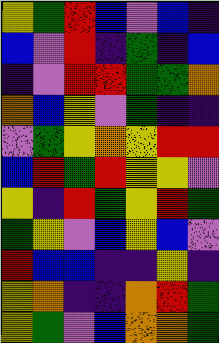[["yellow", "green", "red", "blue", "violet", "blue", "indigo"], ["blue", "violet", "red", "indigo", "green", "indigo", "blue"], ["indigo", "violet", "red", "red", "green", "green", "orange"], ["orange", "blue", "yellow", "violet", "green", "indigo", "indigo"], ["violet", "green", "yellow", "orange", "yellow", "red", "red"], ["blue", "red", "green", "red", "yellow", "yellow", "violet"], ["yellow", "indigo", "red", "green", "yellow", "red", "green"], ["green", "yellow", "violet", "blue", "yellow", "blue", "violet"], ["red", "blue", "blue", "indigo", "indigo", "yellow", "indigo"], ["yellow", "orange", "indigo", "indigo", "orange", "red", "green"], ["yellow", "green", "violet", "blue", "orange", "orange", "green"]]